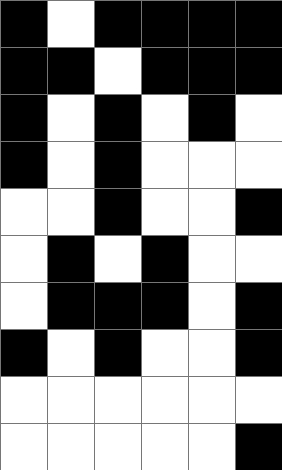[["black", "white", "black", "black", "black", "black"], ["black", "black", "white", "black", "black", "black"], ["black", "white", "black", "white", "black", "white"], ["black", "white", "black", "white", "white", "white"], ["white", "white", "black", "white", "white", "black"], ["white", "black", "white", "black", "white", "white"], ["white", "black", "black", "black", "white", "black"], ["black", "white", "black", "white", "white", "black"], ["white", "white", "white", "white", "white", "white"], ["white", "white", "white", "white", "white", "black"]]